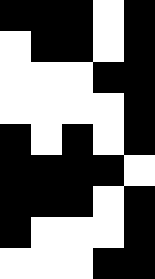[["black", "black", "black", "white", "black"], ["white", "black", "black", "white", "black"], ["white", "white", "white", "black", "black"], ["white", "white", "white", "white", "black"], ["black", "white", "black", "white", "black"], ["black", "black", "black", "black", "white"], ["black", "black", "black", "white", "black"], ["black", "white", "white", "white", "black"], ["white", "white", "white", "black", "black"]]